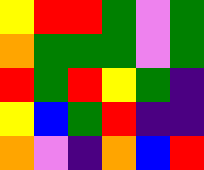[["yellow", "red", "red", "green", "violet", "green"], ["orange", "green", "green", "green", "violet", "green"], ["red", "green", "red", "yellow", "green", "indigo"], ["yellow", "blue", "green", "red", "indigo", "indigo"], ["orange", "violet", "indigo", "orange", "blue", "red"]]